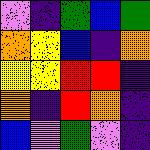[["violet", "indigo", "green", "blue", "green"], ["orange", "yellow", "blue", "indigo", "orange"], ["yellow", "yellow", "red", "red", "indigo"], ["orange", "indigo", "red", "orange", "indigo"], ["blue", "violet", "green", "violet", "indigo"]]